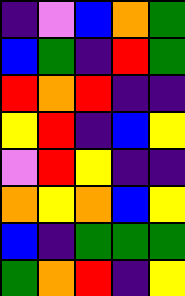[["indigo", "violet", "blue", "orange", "green"], ["blue", "green", "indigo", "red", "green"], ["red", "orange", "red", "indigo", "indigo"], ["yellow", "red", "indigo", "blue", "yellow"], ["violet", "red", "yellow", "indigo", "indigo"], ["orange", "yellow", "orange", "blue", "yellow"], ["blue", "indigo", "green", "green", "green"], ["green", "orange", "red", "indigo", "yellow"]]